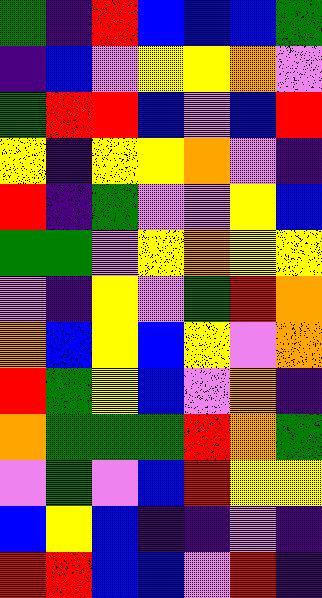[["green", "indigo", "red", "blue", "blue", "blue", "green"], ["indigo", "blue", "violet", "yellow", "yellow", "orange", "violet"], ["green", "red", "red", "blue", "violet", "blue", "red"], ["yellow", "indigo", "yellow", "yellow", "orange", "violet", "indigo"], ["red", "indigo", "green", "violet", "violet", "yellow", "blue"], ["green", "green", "violet", "yellow", "orange", "yellow", "yellow"], ["violet", "indigo", "yellow", "violet", "green", "red", "orange"], ["orange", "blue", "yellow", "blue", "yellow", "violet", "orange"], ["red", "green", "yellow", "blue", "violet", "orange", "indigo"], ["orange", "green", "green", "green", "red", "orange", "green"], ["violet", "green", "violet", "blue", "red", "yellow", "yellow"], ["blue", "yellow", "blue", "indigo", "indigo", "violet", "indigo"], ["red", "red", "blue", "blue", "violet", "red", "indigo"]]